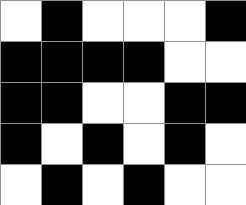[["white", "black", "white", "white", "white", "black"], ["black", "black", "black", "black", "white", "white"], ["black", "black", "white", "white", "black", "black"], ["black", "white", "black", "white", "black", "white"], ["white", "black", "white", "black", "white", "white"]]